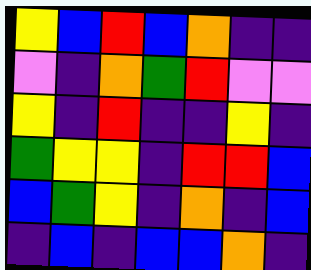[["yellow", "blue", "red", "blue", "orange", "indigo", "indigo"], ["violet", "indigo", "orange", "green", "red", "violet", "violet"], ["yellow", "indigo", "red", "indigo", "indigo", "yellow", "indigo"], ["green", "yellow", "yellow", "indigo", "red", "red", "blue"], ["blue", "green", "yellow", "indigo", "orange", "indigo", "blue"], ["indigo", "blue", "indigo", "blue", "blue", "orange", "indigo"]]